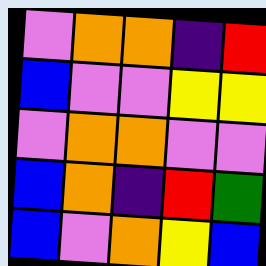[["violet", "orange", "orange", "indigo", "red"], ["blue", "violet", "violet", "yellow", "yellow"], ["violet", "orange", "orange", "violet", "violet"], ["blue", "orange", "indigo", "red", "green"], ["blue", "violet", "orange", "yellow", "blue"]]